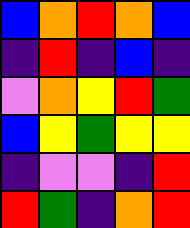[["blue", "orange", "red", "orange", "blue"], ["indigo", "red", "indigo", "blue", "indigo"], ["violet", "orange", "yellow", "red", "green"], ["blue", "yellow", "green", "yellow", "yellow"], ["indigo", "violet", "violet", "indigo", "red"], ["red", "green", "indigo", "orange", "red"]]